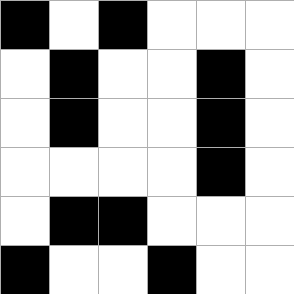[["black", "white", "black", "white", "white", "white"], ["white", "black", "white", "white", "black", "white"], ["white", "black", "white", "white", "black", "white"], ["white", "white", "white", "white", "black", "white"], ["white", "black", "black", "white", "white", "white"], ["black", "white", "white", "black", "white", "white"]]